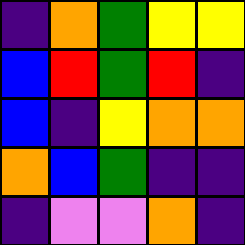[["indigo", "orange", "green", "yellow", "yellow"], ["blue", "red", "green", "red", "indigo"], ["blue", "indigo", "yellow", "orange", "orange"], ["orange", "blue", "green", "indigo", "indigo"], ["indigo", "violet", "violet", "orange", "indigo"]]